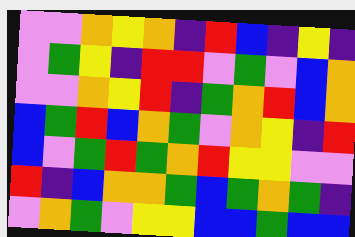[["violet", "violet", "orange", "yellow", "orange", "indigo", "red", "blue", "indigo", "yellow", "indigo"], ["violet", "green", "yellow", "indigo", "red", "red", "violet", "green", "violet", "blue", "orange"], ["violet", "violet", "orange", "yellow", "red", "indigo", "green", "orange", "red", "blue", "orange"], ["blue", "green", "red", "blue", "orange", "green", "violet", "orange", "yellow", "indigo", "red"], ["blue", "violet", "green", "red", "green", "orange", "red", "yellow", "yellow", "violet", "violet"], ["red", "indigo", "blue", "orange", "orange", "green", "blue", "green", "orange", "green", "indigo"], ["violet", "orange", "green", "violet", "yellow", "yellow", "blue", "blue", "green", "blue", "blue"]]